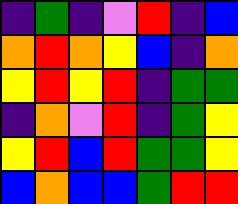[["indigo", "green", "indigo", "violet", "red", "indigo", "blue"], ["orange", "red", "orange", "yellow", "blue", "indigo", "orange"], ["yellow", "red", "yellow", "red", "indigo", "green", "green"], ["indigo", "orange", "violet", "red", "indigo", "green", "yellow"], ["yellow", "red", "blue", "red", "green", "green", "yellow"], ["blue", "orange", "blue", "blue", "green", "red", "red"]]